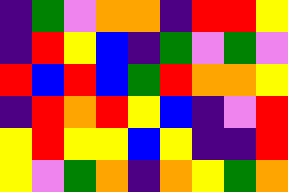[["indigo", "green", "violet", "orange", "orange", "indigo", "red", "red", "yellow"], ["indigo", "red", "yellow", "blue", "indigo", "green", "violet", "green", "violet"], ["red", "blue", "red", "blue", "green", "red", "orange", "orange", "yellow"], ["indigo", "red", "orange", "red", "yellow", "blue", "indigo", "violet", "red"], ["yellow", "red", "yellow", "yellow", "blue", "yellow", "indigo", "indigo", "red"], ["yellow", "violet", "green", "orange", "indigo", "orange", "yellow", "green", "orange"]]